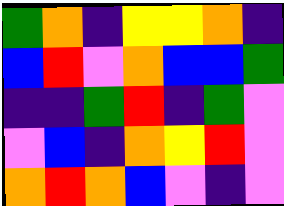[["green", "orange", "indigo", "yellow", "yellow", "orange", "indigo"], ["blue", "red", "violet", "orange", "blue", "blue", "green"], ["indigo", "indigo", "green", "red", "indigo", "green", "violet"], ["violet", "blue", "indigo", "orange", "yellow", "red", "violet"], ["orange", "red", "orange", "blue", "violet", "indigo", "violet"]]